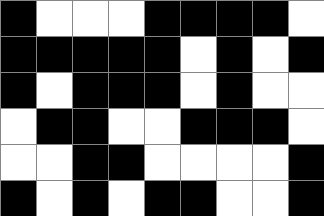[["black", "white", "white", "white", "black", "black", "black", "black", "white"], ["black", "black", "black", "black", "black", "white", "black", "white", "black"], ["black", "white", "black", "black", "black", "white", "black", "white", "white"], ["white", "black", "black", "white", "white", "black", "black", "black", "white"], ["white", "white", "black", "black", "white", "white", "white", "white", "black"], ["black", "white", "black", "white", "black", "black", "white", "white", "black"]]